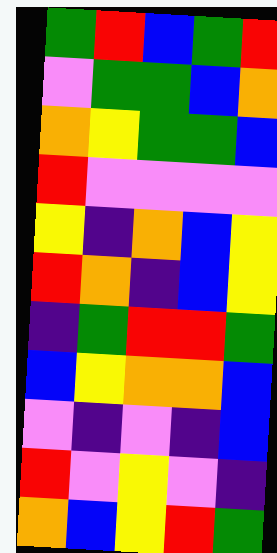[["green", "red", "blue", "green", "red"], ["violet", "green", "green", "blue", "orange"], ["orange", "yellow", "green", "green", "blue"], ["red", "violet", "violet", "violet", "violet"], ["yellow", "indigo", "orange", "blue", "yellow"], ["red", "orange", "indigo", "blue", "yellow"], ["indigo", "green", "red", "red", "green"], ["blue", "yellow", "orange", "orange", "blue"], ["violet", "indigo", "violet", "indigo", "blue"], ["red", "violet", "yellow", "violet", "indigo"], ["orange", "blue", "yellow", "red", "green"]]